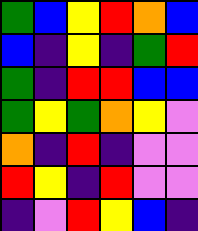[["green", "blue", "yellow", "red", "orange", "blue"], ["blue", "indigo", "yellow", "indigo", "green", "red"], ["green", "indigo", "red", "red", "blue", "blue"], ["green", "yellow", "green", "orange", "yellow", "violet"], ["orange", "indigo", "red", "indigo", "violet", "violet"], ["red", "yellow", "indigo", "red", "violet", "violet"], ["indigo", "violet", "red", "yellow", "blue", "indigo"]]